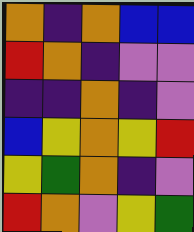[["orange", "indigo", "orange", "blue", "blue"], ["red", "orange", "indigo", "violet", "violet"], ["indigo", "indigo", "orange", "indigo", "violet"], ["blue", "yellow", "orange", "yellow", "red"], ["yellow", "green", "orange", "indigo", "violet"], ["red", "orange", "violet", "yellow", "green"]]